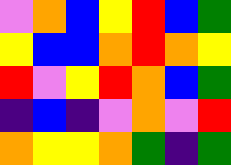[["violet", "orange", "blue", "yellow", "red", "blue", "green"], ["yellow", "blue", "blue", "orange", "red", "orange", "yellow"], ["red", "violet", "yellow", "red", "orange", "blue", "green"], ["indigo", "blue", "indigo", "violet", "orange", "violet", "red"], ["orange", "yellow", "yellow", "orange", "green", "indigo", "green"]]